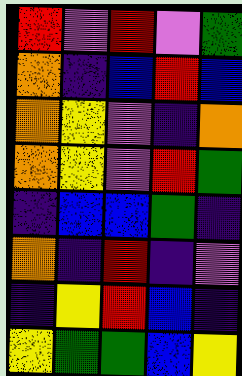[["red", "violet", "red", "violet", "green"], ["orange", "indigo", "blue", "red", "blue"], ["orange", "yellow", "violet", "indigo", "orange"], ["orange", "yellow", "violet", "red", "green"], ["indigo", "blue", "blue", "green", "indigo"], ["orange", "indigo", "red", "indigo", "violet"], ["indigo", "yellow", "red", "blue", "indigo"], ["yellow", "green", "green", "blue", "yellow"]]